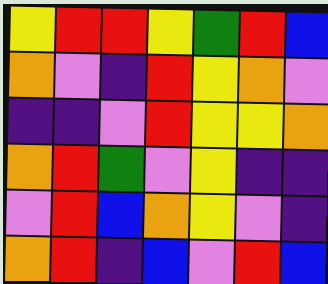[["yellow", "red", "red", "yellow", "green", "red", "blue"], ["orange", "violet", "indigo", "red", "yellow", "orange", "violet"], ["indigo", "indigo", "violet", "red", "yellow", "yellow", "orange"], ["orange", "red", "green", "violet", "yellow", "indigo", "indigo"], ["violet", "red", "blue", "orange", "yellow", "violet", "indigo"], ["orange", "red", "indigo", "blue", "violet", "red", "blue"]]